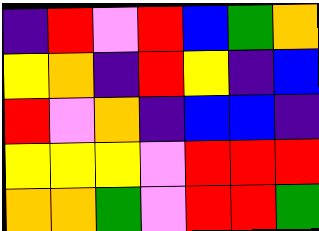[["indigo", "red", "violet", "red", "blue", "green", "orange"], ["yellow", "orange", "indigo", "red", "yellow", "indigo", "blue"], ["red", "violet", "orange", "indigo", "blue", "blue", "indigo"], ["yellow", "yellow", "yellow", "violet", "red", "red", "red"], ["orange", "orange", "green", "violet", "red", "red", "green"]]